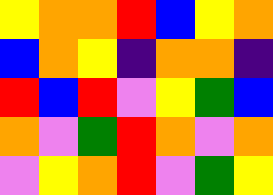[["yellow", "orange", "orange", "red", "blue", "yellow", "orange"], ["blue", "orange", "yellow", "indigo", "orange", "orange", "indigo"], ["red", "blue", "red", "violet", "yellow", "green", "blue"], ["orange", "violet", "green", "red", "orange", "violet", "orange"], ["violet", "yellow", "orange", "red", "violet", "green", "yellow"]]